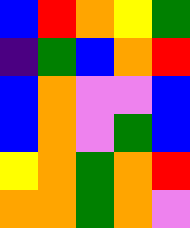[["blue", "red", "orange", "yellow", "green"], ["indigo", "green", "blue", "orange", "red"], ["blue", "orange", "violet", "violet", "blue"], ["blue", "orange", "violet", "green", "blue"], ["yellow", "orange", "green", "orange", "red"], ["orange", "orange", "green", "orange", "violet"]]